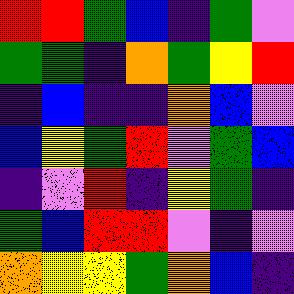[["red", "red", "green", "blue", "indigo", "green", "violet"], ["green", "green", "indigo", "orange", "green", "yellow", "red"], ["indigo", "blue", "indigo", "indigo", "orange", "blue", "violet"], ["blue", "yellow", "green", "red", "violet", "green", "blue"], ["indigo", "violet", "red", "indigo", "yellow", "green", "indigo"], ["green", "blue", "red", "red", "violet", "indigo", "violet"], ["orange", "yellow", "yellow", "green", "orange", "blue", "indigo"]]